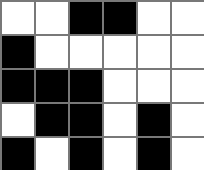[["white", "white", "black", "black", "white", "white"], ["black", "white", "white", "white", "white", "white"], ["black", "black", "black", "white", "white", "white"], ["white", "black", "black", "white", "black", "white"], ["black", "white", "black", "white", "black", "white"]]